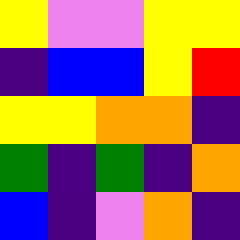[["yellow", "violet", "violet", "yellow", "yellow"], ["indigo", "blue", "blue", "yellow", "red"], ["yellow", "yellow", "orange", "orange", "indigo"], ["green", "indigo", "green", "indigo", "orange"], ["blue", "indigo", "violet", "orange", "indigo"]]